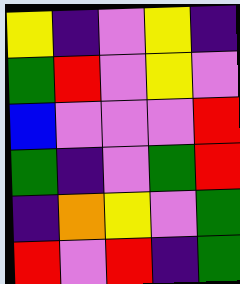[["yellow", "indigo", "violet", "yellow", "indigo"], ["green", "red", "violet", "yellow", "violet"], ["blue", "violet", "violet", "violet", "red"], ["green", "indigo", "violet", "green", "red"], ["indigo", "orange", "yellow", "violet", "green"], ["red", "violet", "red", "indigo", "green"]]